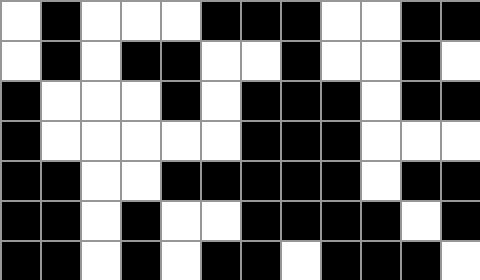[["white", "black", "white", "white", "white", "black", "black", "black", "white", "white", "black", "black"], ["white", "black", "white", "black", "black", "white", "white", "black", "white", "white", "black", "white"], ["black", "white", "white", "white", "black", "white", "black", "black", "black", "white", "black", "black"], ["black", "white", "white", "white", "white", "white", "black", "black", "black", "white", "white", "white"], ["black", "black", "white", "white", "black", "black", "black", "black", "black", "white", "black", "black"], ["black", "black", "white", "black", "white", "white", "black", "black", "black", "black", "white", "black"], ["black", "black", "white", "black", "white", "black", "black", "white", "black", "black", "black", "white"]]